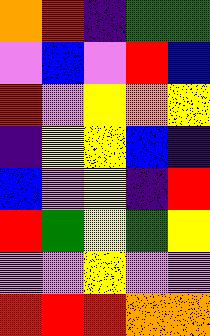[["orange", "red", "indigo", "green", "green"], ["violet", "blue", "violet", "red", "blue"], ["red", "violet", "yellow", "orange", "yellow"], ["indigo", "yellow", "yellow", "blue", "indigo"], ["blue", "violet", "yellow", "indigo", "red"], ["red", "green", "yellow", "green", "yellow"], ["violet", "violet", "yellow", "violet", "violet"], ["red", "red", "red", "orange", "orange"]]